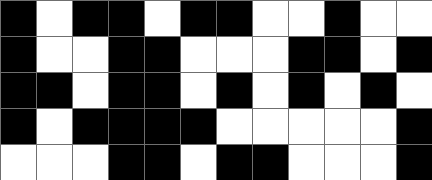[["black", "white", "black", "black", "white", "black", "black", "white", "white", "black", "white", "white"], ["black", "white", "white", "black", "black", "white", "white", "white", "black", "black", "white", "black"], ["black", "black", "white", "black", "black", "white", "black", "white", "black", "white", "black", "white"], ["black", "white", "black", "black", "black", "black", "white", "white", "white", "white", "white", "black"], ["white", "white", "white", "black", "black", "white", "black", "black", "white", "white", "white", "black"]]